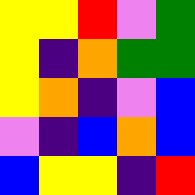[["yellow", "yellow", "red", "violet", "green"], ["yellow", "indigo", "orange", "green", "green"], ["yellow", "orange", "indigo", "violet", "blue"], ["violet", "indigo", "blue", "orange", "blue"], ["blue", "yellow", "yellow", "indigo", "red"]]